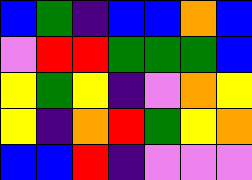[["blue", "green", "indigo", "blue", "blue", "orange", "blue"], ["violet", "red", "red", "green", "green", "green", "blue"], ["yellow", "green", "yellow", "indigo", "violet", "orange", "yellow"], ["yellow", "indigo", "orange", "red", "green", "yellow", "orange"], ["blue", "blue", "red", "indigo", "violet", "violet", "violet"]]